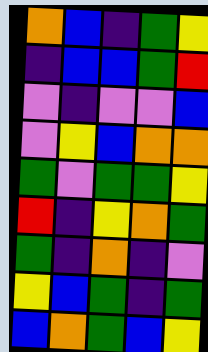[["orange", "blue", "indigo", "green", "yellow"], ["indigo", "blue", "blue", "green", "red"], ["violet", "indigo", "violet", "violet", "blue"], ["violet", "yellow", "blue", "orange", "orange"], ["green", "violet", "green", "green", "yellow"], ["red", "indigo", "yellow", "orange", "green"], ["green", "indigo", "orange", "indigo", "violet"], ["yellow", "blue", "green", "indigo", "green"], ["blue", "orange", "green", "blue", "yellow"]]